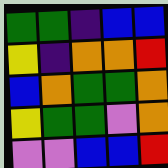[["green", "green", "indigo", "blue", "blue"], ["yellow", "indigo", "orange", "orange", "red"], ["blue", "orange", "green", "green", "orange"], ["yellow", "green", "green", "violet", "orange"], ["violet", "violet", "blue", "blue", "red"]]